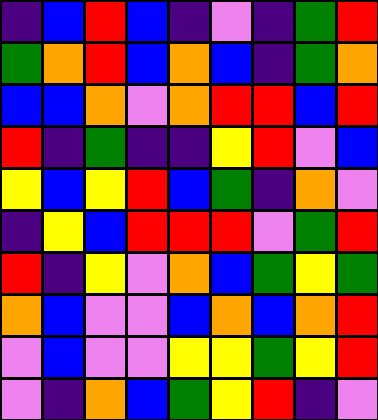[["indigo", "blue", "red", "blue", "indigo", "violet", "indigo", "green", "red"], ["green", "orange", "red", "blue", "orange", "blue", "indigo", "green", "orange"], ["blue", "blue", "orange", "violet", "orange", "red", "red", "blue", "red"], ["red", "indigo", "green", "indigo", "indigo", "yellow", "red", "violet", "blue"], ["yellow", "blue", "yellow", "red", "blue", "green", "indigo", "orange", "violet"], ["indigo", "yellow", "blue", "red", "red", "red", "violet", "green", "red"], ["red", "indigo", "yellow", "violet", "orange", "blue", "green", "yellow", "green"], ["orange", "blue", "violet", "violet", "blue", "orange", "blue", "orange", "red"], ["violet", "blue", "violet", "violet", "yellow", "yellow", "green", "yellow", "red"], ["violet", "indigo", "orange", "blue", "green", "yellow", "red", "indigo", "violet"]]